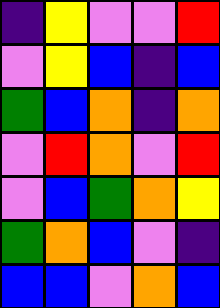[["indigo", "yellow", "violet", "violet", "red"], ["violet", "yellow", "blue", "indigo", "blue"], ["green", "blue", "orange", "indigo", "orange"], ["violet", "red", "orange", "violet", "red"], ["violet", "blue", "green", "orange", "yellow"], ["green", "orange", "blue", "violet", "indigo"], ["blue", "blue", "violet", "orange", "blue"]]